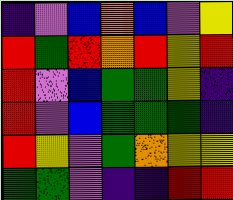[["indigo", "violet", "blue", "orange", "blue", "violet", "yellow"], ["red", "green", "red", "orange", "red", "yellow", "red"], ["red", "violet", "blue", "green", "green", "yellow", "indigo"], ["red", "violet", "blue", "green", "green", "green", "indigo"], ["red", "yellow", "violet", "green", "orange", "yellow", "yellow"], ["green", "green", "violet", "indigo", "indigo", "red", "red"]]